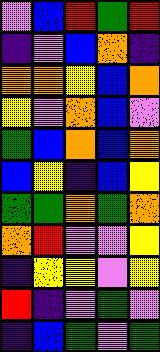[["violet", "blue", "red", "green", "red"], ["indigo", "violet", "blue", "orange", "indigo"], ["orange", "orange", "yellow", "blue", "orange"], ["yellow", "violet", "orange", "blue", "violet"], ["green", "blue", "orange", "blue", "orange"], ["blue", "yellow", "indigo", "blue", "yellow"], ["green", "green", "orange", "green", "orange"], ["orange", "red", "violet", "violet", "yellow"], ["indigo", "yellow", "yellow", "violet", "yellow"], ["red", "indigo", "violet", "green", "violet"], ["indigo", "blue", "green", "violet", "green"]]